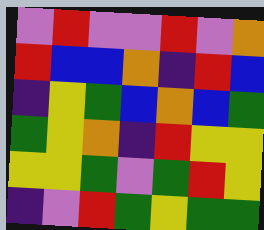[["violet", "red", "violet", "violet", "red", "violet", "orange"], ["red", "blue", "blue", "orange", "indigo", "red", "blue"], ["indigo", "yellow", "green", "blue", "orange", "blue", "green"], ["green", "yellow", "orange", "indigo", "red", "yellow", "yellow"], ["yellow", "yellow", "green", "violet", "green", "red", "yellow"], ["indigo", "violet", "red", "green", "yellow", "green", "green"]]